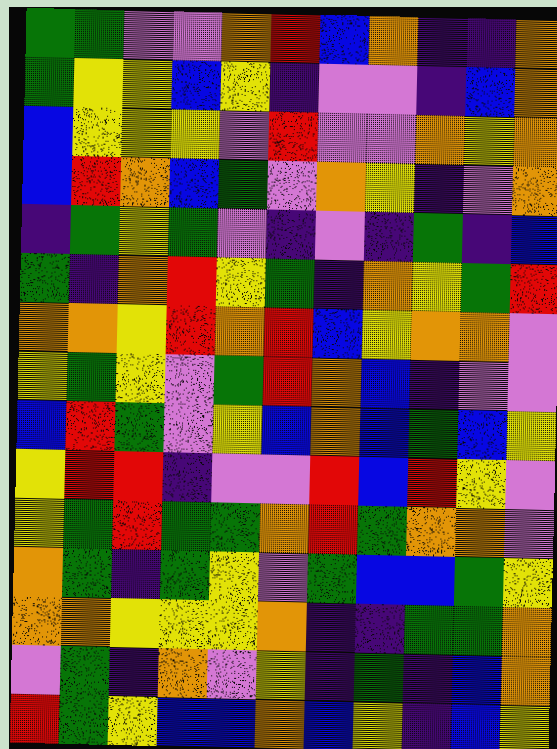[["green", "green", "violet", "violet", "orange", "red", "blue", "orange", "indigo", "indigo", "orange"], ["green", "yellow", "yellow", "blue", "yellow", "indigo", "violet", "violet", "indigo", "blue", "orange"], ["blue", "yellow", "yellow", "yellow", "violet", "red", "violet", "violet", "orange", "yellow", "orange"], ["blue", "red", "orange", "blue", "green", "violet", "orange", "yellow", "indigo", "violet", "orange"], ["indigo", "green", "yellow", "green", "violet", "indigo", "violet", "indigo", "green", "indigo", "blue"], ["green", "indigo", "orange", "red", "yellow", "green", "indigo", "orange", "yellow", "green", "red"], ["orange", "orange", "yellow", "red", "orange", "red", "blue", "yellow", "orange", "orange", "violet"], ["yellow", "green", "yellow", "violet", "green", "red", "orange", "blue", "indigo", "violet", "violet"], ["blue", "red", "green", "violet", "yellow", "blue", "orange", "blue", "green", "blue", "yellow"], ["yellow", "red", "red", "indigo", "violet", "violet", "red", "blue", "red", "yellow", "violet"], ["yellow", "green", "red", "green", "green", "orange", "red", "green", "orange", "orange", "violet"], ["orange", "green", "indigo", "green", "yellow", "violet", "green", "blue", "blue", "green", "yellow"], ["orange", "orange", "yellow", "yellow", "yellow", "orange", "indigo", "indigo", "green", "green", "orange"], ["violet", "green", "indigo", "orange", "violet", "yellow", "indigo", "green", "indigo", "blue", "orange"], ["red", "green", "yellow", "blue", "blue", "orange", "blue", "yellow", "indigo", "blue", "yellow"]]